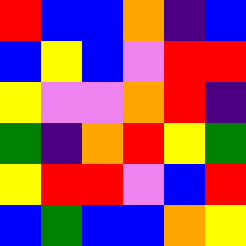[["red", "blue", "blue", "orange", "indigo", "blue"], ["blue", "yellow", "blue", "violet", "red", "red"], ["yellow", "violet", "violet", "orange", "red", "indigo"], ["green", "indigo", "orange", "red", "yellow", "green"], ["yellow", "red", "red", "violet", "blue", "red"], ["blue", "green", "blue", "blue", "orange", "yellow"]]